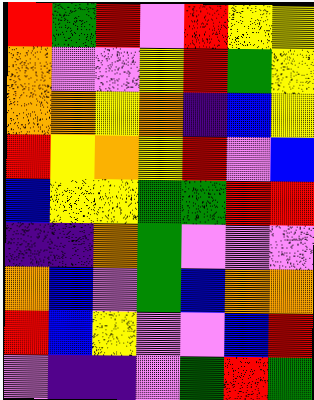[["red", "green", "red", "violet", "red", "yellow", "yellow"], ["orange", "violet", "violet", "yellow", "red", "green", "yellow"], ["orange", "orange", "yellow", "orange", "indigo", "blue", "yellow"], ["red", "yellow", "orange", "yellow", "red", "violet", "blue"], ["blue", "yellow", "yellow", "green", "green", "red", "red"], ["indigo", "indigo", "orange", "green", "violet", "violet", "violet"], ["orange", "blue", "violet", "green", "blue", "orange", "orange"], ["red", "blue", "yellow", "violet", "violet", "blue", "red"], ["violet", "indigo", "indigo", "violet", "green", "red", "green"]]